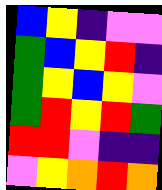[["blue", "yellow", "indigo", "violet", "violet"], ["green", "blue", "yellow", "red", "indigo"], ["green", "yellow", "blue", "yellow", "violet"], ["green", "red", "yellow", "red", "green"], ["red", "red", "violet", "indigo", "indigo"], ["violet", "yellow", "orange", "red", "orange"]]